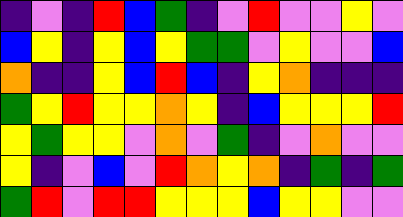[["indigo", "violet", "indigo", "red", "blue", "green", "indigo", "violet", "red", "violet", "violet", "yellow", "violet"], ["blue", "yellow", "indigo", "yellow", "blue", "yellow", "green", "green", "violet", "yellow", "violet", "violet", "blue"], ["orange", "indigo", "indigo", "yellow", "blue", "red", "blue", "indigo", "yellow", "orange", "indigo", "indigo", "indigo"], ["green", "yellow", "red", "yellow", "yellow", "orange", "yellow", "indigo", "blue", "yellow", "yellow", "yellow", "red"], ["yellow", "green", "yellow", "yellow", "violet", "orange", "violet", "green", "indigo", "violet", "orange", "violet", "violet"], ["yellow", "indigo", "violet", "blue", "violet", "red", "orange", "yellow", "orange", "indigo", "green", "indigo", "green"], ["green", "red", "violet", "red", "red", "yellow", "yellow", "yellow", "blue", "yellow", "yellow", "violet", "violet"]]